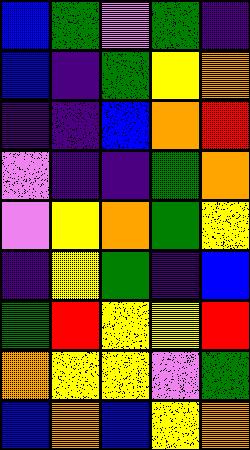[["blue", "green", "violet", "green", "indigo"], ["blue", "indigo", "green", "yellow", "orange"], ["indigo", "indigo", "blue", "orange", "red"], ["violet", "indigo", "indigo", "green", "orange"], ["violet", "yellow", "orange", "green", "yellow"], ["indigo", "yellow", "green", "indigo", "blue"], ["green", "red", "yellow", "yellow", "red"], ["orange", "yellow", "yellow", "violet", "green"], ["blue", "orange", "blue", "yellow", "orange"]]